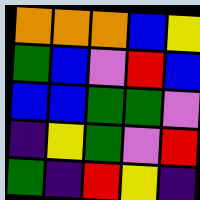[["orange", "orange", "orange", "blue", "yellow"], ["green", "blue", "violet", "red", "blue"], ["blue", "blue", "green", "green", "violet"], ["indigo", "yellow", "green", "violet", "red"], ["green", "indigo", "red", "yellow", "indigo"]]